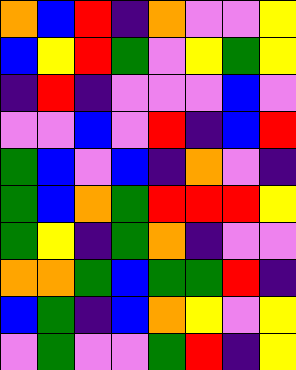[["orange", "blue", "red", "indigo", "orange", "violet", "violet", "yellow"], ["blue", "yellow", "red", "green", "violet", "yellow", "green", "yellow"], ["indigo", "red", "indigo", "violet", "violet", "violet", "blue", "violet"], ["violet", "violet", "blue", "violet", "red", "indigo", "blue", "red"], ["green", "blue", "violet", "blue", "indigo", "orange", "violet", "indigo"], ["green", "blue", "orange", "green", "red", "red", "red", "yellow"], ["green", "yellow", "indigo", "green", "orange", "indigo", "violet", "violet"], ["orange", "orange", "green", "blue", "green", "green", "red", "indigo"], ["blue", "green", "indigo", "blue", "orange", "yellow", "violet", "yellow"], ["violet", "green", "violet", "violet", "green", "red", "indigo", "yellow"]]